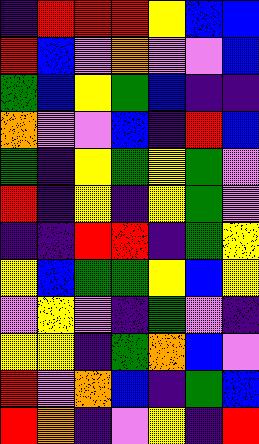[["indigo", "red", "red", "red", "yellow", "blue", "blue"], ["red", "blue", "violet", "orange", "violet", "violet", "blue"], ["green", "blue", "yellow", "green", "blue", "indigo", "indigo"], ["orange", "violet", "violet", "blue", "indigo", "red", "blue"], ["green", "indigo", "yellow", "green", "yellow", "green", "violet"], ["red", "indigo", "yellow", "indigo", "yellow", "green", "violet"], ["indigo", "indigo", "red", "red", "indigo", "green", "yellow"], ["yellow", "blue", "green", "green", "yellow", "blue", "yellow"], ["violet", "yellow", "violet", "indigo", "green", "violet", "indigo"], ["yellow", "yellow", "indigo", "green", "orange", "blue", "violet"], ["red", "violet", "orange", "blue", "indigo", "green", "blue"], ["red", "orange", "indigo", "violet", "yellow", "indigo", "red"]]